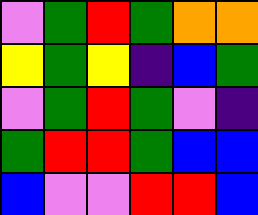[["violet", "green", "red", "green", "orange", "orange"], ["yellow", "green", "yellow", "indigo", "blue", "green"], ["violet", "green", "red", "green", "violet", "indigo"], ["green", "red", "red", "green", "blue", "blue"], ["blue", "violet", "violet", "red", "red", "blue"]]